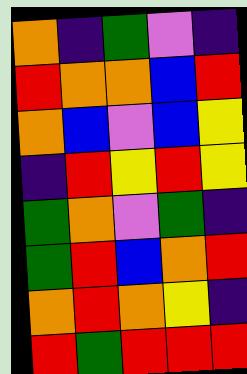[["orange", "indigo", "green", "violet", "indigo"], ["red", "orange", "orange", "blue", "red"], ["orange", "blue", "violet", "blue", "yellow"], ["indigo", "red", "yellow", "red", "yellow"], ["green", "orange", "violet", "green", "indigo"], ["green", "red", "blue", "orange", "red"], ["orange", "red", "orange", "yellow", "indigo"], ["red", "green", "red", "red", "red"]]